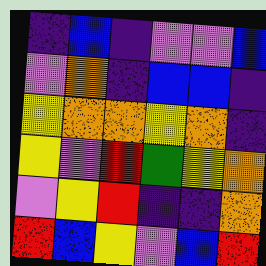[["indigo", "blue", "indigo", "violet", "violet", "blue"], ["violet", "orange", "indigo", "blue", "blue", "indigo"], ["yellow", "orange", "orange", "yellow", "orange", "indigo"], ["yellow", "violet", "red", "green", "yellow", "orange"], ["violet", "yellow", "red", "indigo", "indigo", "orange"], ["red", "blue", "yellow", "violet", "blue", "red"]]